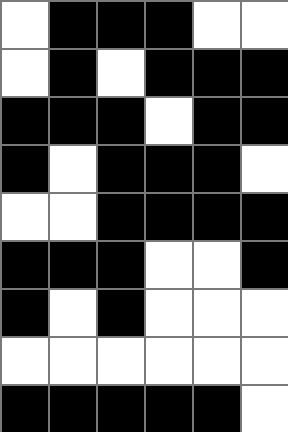[["white", "black", "black", "black", "white", "white"], ["white", "black", "white", "black", "black", "black"], ["black", "black", "black", "white", "black", "black"], ["black", "white", "black", "black", "black", "white"], ["white", "white", "black", "black", "black", "black"], ["black", "black", "black", "white", "white", "black"], ["black", "white", "black", "white", "white", "white"], ["white", "white", "white", "white", "white", "white"], ["black", "black", "black", "black", "black", "white"]]